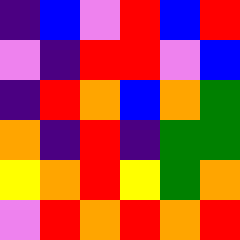[["indigo", "blue", "violet", "red", "blue", "red"], ["violet", "indigo", "red", "red", "violet", "blue"], ["indigo", "red", "orange", "blue", "orange", "green"], ["orange", "indigo", "red", "indigo", "green", "green"], ["yellow", "orange", "red", "yellow", "green", "orange"], ["violet", "red", "orange", "red", "orange", "red"]]